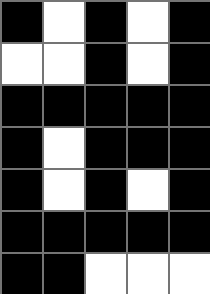[["black", "white", "black", "white", "black"], ["white", "white", "black", "white", "black"], ["black", "black", "black", "black", "black"], ["black", "white", "black", "black", "black"], ["black", "white", "black", "white", "black"], ["black", "black", "black", "black", "black"], ["black", "black", "white", "white", "white"]]